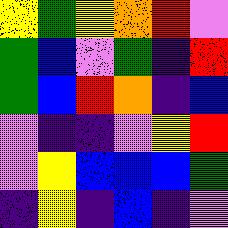[["yellow", "green", "yellow", "orange", "red", "violet"], ["green", "blue", "violet", "green", "indigo", "red"], ["green", "blue", "red", "orange", "indigo", "blue"], ["violet", "indigo", "indigo", "violet", "yellow", "red"], ["violet", "yellow", "blue", "blue", "blue", "green"], ["indigo", "yellow", "indigo", "blue", "indigo", "violet"]]